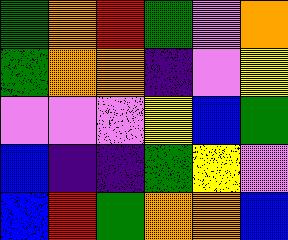[["green", "orange", "red", "green", "violet", "orange"], ["green", "orange", "orange", "indigo", "violet", "yellow"], ["violet", "violet", "violet", "yellow", "blue", "green"], ["blue", "indigo", "indigo", "green", "yellow", "violet"], ["blue", "red", "green", "orange", "orange", "blue"]]